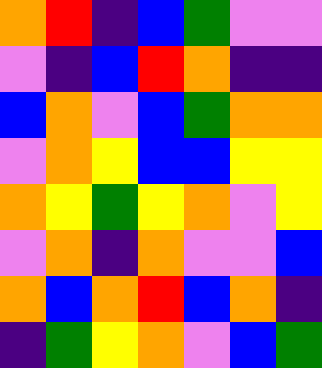[["orange", "red", "indigo", "blue", "green", "violet", "violet"], ["violet", "indigo", "blue", "red", "orange", "indigo", "indigo"], ["blue", "orange", "violet", "blue", "green", "orange", "orange"], ["violet", "orange", "yellow", "blue", "blue", "yellow", "yellow"], ["orange", "yellow", "green", "yellow", "orange", "violet", "yellow"], ["violet", "orange", "indigo", "orange", "violet", "violet", "blue"], ["orange", "blue", "orange", "red", "blue", "orange", "indigo"], ["indigo", "green", "yellow", "orange", "violet", "blue", "green"]]